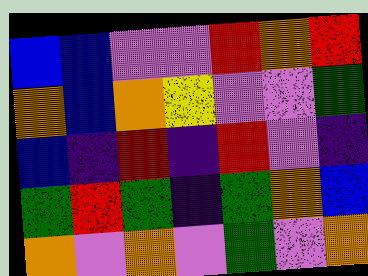[["blue", "blue", "violet", "violet", "red", "orange", "red"], ["orange", "blue", "orange", "yellow", "violet", "violet", "green"], ["blue", "indigo", "red", "indigo", "red", "violet", "indigo"], ["green", "red", "green", "indigo", "green", "orange", "blue"], ["orange", "violet", "orange", "violet", "green", "violet", "orange"]]